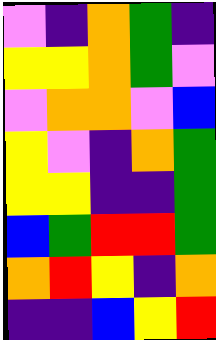[["violet", "indigo", "orange", "green", "indigo"], ["yellow", "yellow", "orange", "green", "violet"], ["violet", "orange", "orange", "violet", "blue"], ["yellow", "violet", "indigo", "orange", "green"], ["yellow", "yellow", "indigo", "indigo", "green"], ["blue", "green", "red", "red", "green"], ["orange", "red", "yellow", "indigo", "orange"], ["indigo", "indigo", "blue", "yellow", "red"]]